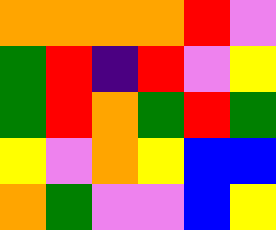[["orange", "orange", "orange", "orange", "red", "violet"], ["green", "red", "indigo", "red", "violet", "yellow"], ["green", "red", "orange", "green", "red", "green"], ["yellow", "violet", "orange", "yellow", "blue", "blue"], ["orange", "green", "violet", "violet", "blue", "yellow"]]